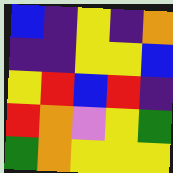[["blue", "indigo", "yellow", "indigo", "orange"], ["indigo", "indigo", "yellow", "yellow", "blue"], ["yellow", "red", "blue", "red", "indigo"], ["red", "orange", "violet", "yellow", "green"], ["green", "orange", "yellow", "yellow", "yellow"]]